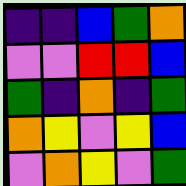[["indigo", "indigo", "blue", "green", "orange"], ["violet", "violet", "red", "red", "blue"], ["green", "indigo", "orange", "indigo", "green"], ["orange", "yellow", "violet", "yellow", "blue"], ["violet", "orange", "yellow", "violet", "green"]]